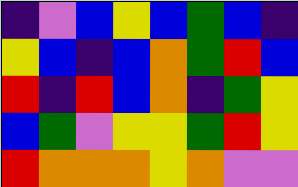[["indigo", "violet", "blue", "yellow", "blue", "green", "blue", "indigo"], ["yellow", "blue", "indigo", "blue", "orange", "green", "red", "blue"], ["red", "indigo", "red", "blue", "orange", "indigo", "green", "yellow"], ["blue", "green", "violet", "yellow", "yellow", "green", "red", "yellow"], ["red", "orange", "orange", "orange", "yellow", "orange", "violet", "violet"]]